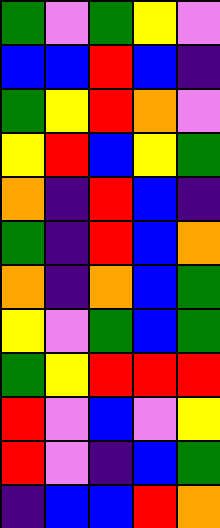[["green", "violet", "green", "yellow", "violet"], ["blue", "blue", "red", "blue", "indigo"], ["green", "yellow", "red", "orange", "violet"], ["yellow", "red", "blue", "yellow", "green"], ["orange", "indigo", "red", "blue", "indigo"], ["green", "indigo", "red", "blue", "orange"], ["orange", "indigo", "orange", "blue", "green"], ["yellow", "violet", "green", "blue", "green"], ["green", "yellow", "red", "red", "red"], ["red", "violet", "blue", "violet", "yellow"], ["red", "violet", "indigo", "blue", "green"], ["indigo", "blue", "blue", "red", "orange"]]